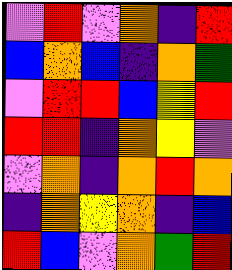[["violet", "red", "violet", "orange", "indigo", "red"], ["blue", "orange", "blue", "indigo", "orange", "green"], ["violet", "red", "red", "blue", "yellow", "red"], ["red", "red", "indigo", "orange", "yellow", "violet"], ["violet", "orange", "indigo", "orange", "red", "orange"], ["indigo", "orange", "yellow", "orange", "indigo", "blue"], ["red", "blue", "violet", "orange", "green", "red"]]